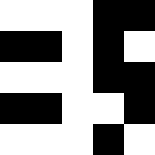[["white", "white", "white", "black", "black"], ["black", "black", "white", "black", "white"], ["white", "white", "white", "black", "black"], ["black", "black", "white", "white", "black"], ["white", "white", "white", "black", "white"]]